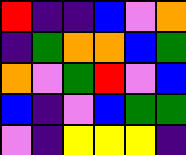[["red", "indigo", "indigo", "blue", "violet", "orange"], ["indigo", "green", "orange", "orange", "blue", "green"], ["orange", "violet", "green", "red", "violet", "blue"], ["blue", "indigo", "violet", "blue", "green", "green"], ["violet", "indigo", "yellow", "yellow", "yellow", "indigo"]]